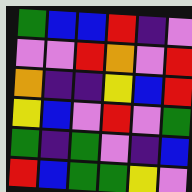[["green", "blue", "blue", "red", "indigo", "violet"], ["violet", "violet", "red", "orange", "violet", "red"], ["orange", "indigo", "indigo", "yellow", "blue", "red"], ["yellow", "blue", "violet", "red", "violet", "green"], ["green", "indigo", "green", "violet", "indigo", "blue"], ["red", "blue", "green", "green", "yellow", "violet"]]